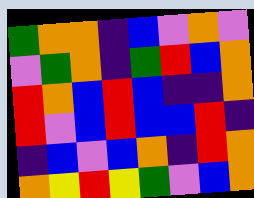[["green", "orange", "orange", "indigo", "blue", "violet", "orange", "violet"], ["violet", "green", "orange", "indigo", "green", "red", "blue", "orange"], ["red", "orange", "blue", "red", "blue", "indigo", "indigo", "orange"], ["red", "violet", "blue", "red", "blue", "blue", "red", "indigo"], ["indigo", "blue", "violet", "blue", "orange", "indigo", "red", "orange"], ["orange", "yellow", "red", "yellow", "green", "violet", "blue", "orange"]]